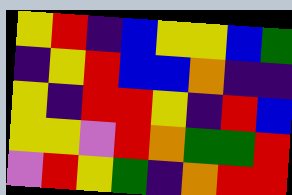[["yellow", "red", "indigo", "blue", "yellow", "yellow", "blue", "green"], ["indigo", "yellow", "red", "blue", "blue", "orange", "indigo", "indigo"], ["yellow", "indigo", "red", "red", "yellow", "indigo", "red", "blue"], ["yellow", "yellow", "violet", "red", "orange", "green", "green", "red"], ["violet", "red", "yellow", "green", "indigo", "orange", "red", "red"]]